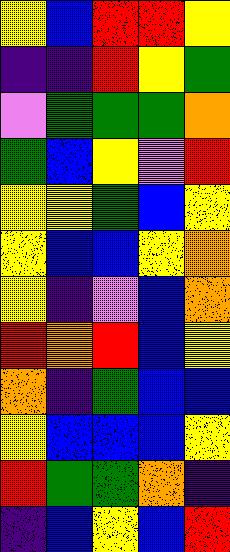[["yellow", "blue", "red", "red", "yellow"], ["indigo", "indigo", "red", "yellow", "green"], ["violet", "green", "green", "green", "orange"], ["green", "blue", "yellow", "violet", "red"], ["yellow", "yellow", "green", "blue", "yellow"], ["yellow", "blue", "blue", "yellow", "orange"], ["yellow", "indigo", "violet", "blue", "orange"], ["red", "orange", "red", "blue", "yellow"], ["orange", "indigo", "green", "blue", "blue"], ["yellow", "blue", "blue", "blue", "yellow"], ["red", "green", "green", "orange", "indigo"], ["indigo", "blue", "yellow", "blue", "red"]]